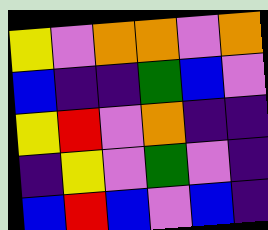[["yellow", "violet", "orange", "orange", "violet", "orange"], ["blue", "indigo", "indigo", "green", "blue", "violet"], ["yellow", "red", "violet", "orange", "indigo", "indigo"], ["indigo", "yellow", "violet", "green", "violet", "indigo"], ["blue", "red", "blue", "violet", "blue", "indigo"]]